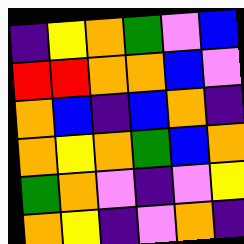[["indigo", "yellow", "orange", "green", "violet", "blue"], ["red", "red", "orange", "orange", "blue", "violet"], ["orange", "blue", "indigo", "blue", "orange", "indigo"], ["orange", "yellow", "orange", "green", "blue", "orange"], ["green", "orange", "violet", "indigo", "violet", "yellow"], ["orange", "yellow", "indigo", "violet", "orange", "indigo"]]